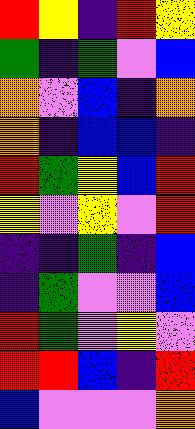[["red", "yellow", "indigo", "red", "yellow"], ["green", "indigo", "green", "violet", "blue"], ["orange", "violet", "blue", "indigo", "orange"], ["orange", "indigo", "blue", "blue", "indigo"], ["red", "green", "yellow", "blue", "red"], ["yellow", "violet", "yellow", "violet", "red"], ["indigo", "indigo", "green", "indigo", "blue"], ["indigo", "green", "violet", "violet", "blue"], ["red", "green", "violet", "yellow", "violet"], ["red", "red", "blue", "indigo", "red"], ["blue", "violet", "violet", "violet", "orange"]]